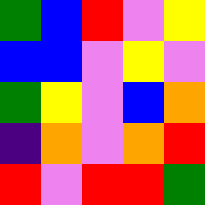[["green", "blue", "red", "violet", "yellow"], ["blue", "blue", "violet", "yellow", "violet"], ["green", "yellow", "violet", "blue", "orange"], ["indigo", "orange", "violet", "orange", "red"], ["red", "violet", "red", "red", "green"]]